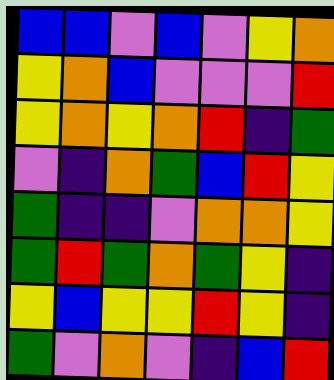[["blue", "blue", "violet", "blue", "violet", "yellow", "orange"], ["yellow", "orange", "blue", "violet", "violet", "violet", "red"], ["yellow", "orange", "yellow", "orange", "red", "indigo", "green"], ["violet", "indigo", "orange", "green", "blue", "red", "yellow"], ["green", "indigo", "indigo", "violet", "orange", "orange", "yellow"], ["green", "red", "green", "orange", "green", "yellow", "indigo"], ["yellow", "blue", "yellow", "yellow", "red", "yellow", "indigo"], ["green", "violet", "orange", "violet", "indigo", "blue", "red"]]